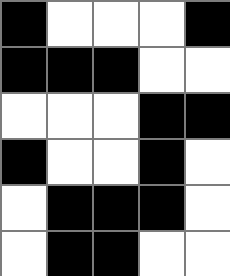[["black", "white", "white", "white", "black"], ["black", "black", "black", "white", "white"], ["white", "white", "white", "black", "black"], ["black", "white", "white", "black", "white"], ["white", "black", "black", "black", "white"], ["white", "black", "black", "white", "white"]]